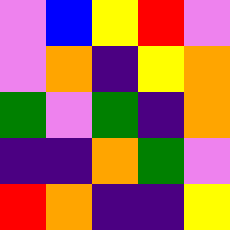[["violet", "blue", "yellow", "red", "violet"], ["violet", "orange", "indigo", "yellow", "orange"], ["green", "violet", "green", "indigo", "orange"], ["indigo", "indigo", "orange", "green", "violet"], ["red", "orange", "indigo", "indigo", "yellow"]]